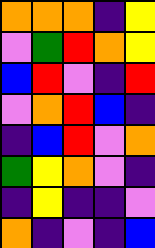[["orange", "orange", "orange", "indigo", "yellow"], ["violet", "green", "red", "orange", "yellow"], ["blue", "red", "violet", "indigo", "red"], ["violet", "orange", "red", "blue", "indigo"], ["indigo", "blue", "red", "violet", "orange"], ["green", "yellow", "orange", "violet", "indigo"], ["indigo", "yellow", "indigo", "indigo", "violet"], ["orange", "indigo", "violet", "indigo", "blue"]]